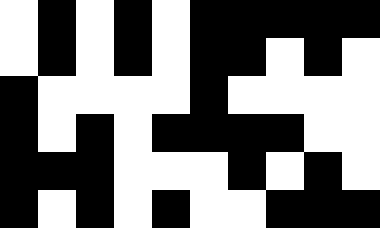[["white", "black", "white", "black", "white", "black", "black", "black", "black", "black"], ["white", "black", "white", "black", "white", "black", "black", "white", "black", "white"], ["black", "white", "white", "white", "white", "black", "white", "white", "white", "white"], ["black", "white", "black", "white", "black", "black", "black", "black", "white", "white"], ["black", "black", "black", "white", "white", "white", "black", "white", "black", "white"], ["black", "white", "black", "white", "black", "white", "white", "black", "black", "black"]]